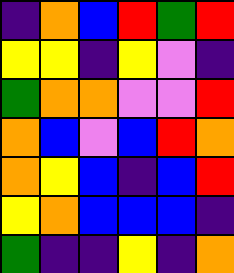[["indigo", "orange", "blue", "red", "green", "red"], ["yellow", "yellow", "indigo", "yellow", "violet", "indigo"], ["green", "orange", "orange", "violet", "violet", "red"], ["orange", "blue", "violet", "blue", "red", "orange"], ["orange", "yellow", "blue", "indigo", "blue", "red"], ["yellow", "orange", "blue", "blue", "blue", "indigo"], ["green", "indigo", "indigo", "yellow", "indigo", "orange"]]